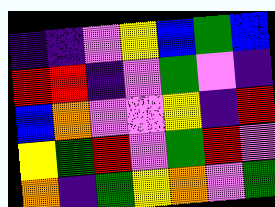[["indigo", "indigo", "violet", "yellow", "blue", "green", "blue"], ["red", "red", "indigo", "violet", "green", "violet", "indigo"], ["blue", "orange", "violet", "violet", "yellow", "indigo", "red"], ["yellow", "green", "red", "violet", "green", "red", "violet"], ["orange", "indigo", "green", "yellow", "orange", "violet", "green"]]